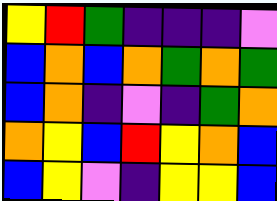[["yellow", "red", "green", "indigo", "indigo", "indigo", "violet"], ["blue", "orange", "blue", "orange", "green", "orange", "green"], ["blue", "orange", "indigo", "violet", "indigo", "green", "orange"], ["orange", "yellow", "blue", "red", "yellow", "orange", "blue"], ["blue", "yellow", "violet", "indigo", "yellow", "yellow", "blue"]]